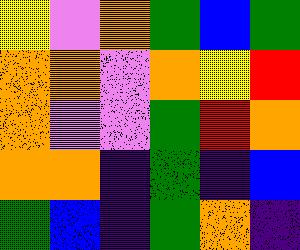[["yellow", "violet", "orange", "green", "blue", "green"], ["orange", "orange", "violet", "orange", "yellow", "red"], ["orange", "violet", "violet", "green", "red", "orange"], ["orange", "orange", "indigo", "green", "indigo", "blue"], ["green", "blue", "indigo", "green", "orange", "indigo"]]